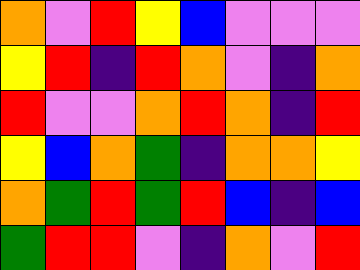[["orange", "violet", "red", "yellow", "blue", "violet", "violet", "violet"], ["yellow", "red", "indigo", "red", "orange", "violet", "indigo", "orange"], ["red", "violet", "violet", "orange", "red", "orange", "indigo", "red"], ["yellow", "blue", "orange", "green", "indigo", "orange", "orange", "yellow"], ["orange", "green", "red", "green", "red", "blue", "indigo", "blue"], ["green", "red", "red", "violet", "indigo", "orange", "violet", "red"]]